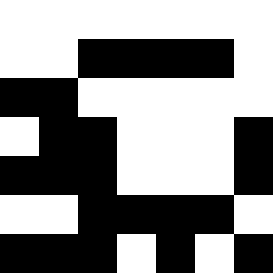[["white", "white", "white", "white", "white", "white", "white"], ["white", "white", "black", "black", "black", "black", "white"], ["black", "black", "white", "white", "white", "white", "white"], ["white", "black", "black", "white", "white", "white", "black"], ["black", "black", "black", "white", "white", "white", "black"], ["white", "white", "black", "black", "black", "black", "white"], ["black", "black", "black", "white", "black", "white", "black"]]